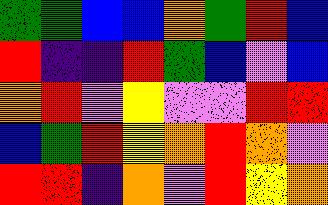[["green", "green", "blue", "blue", "orange", "green", "red", "blue"], ["red", "indigo", "indigo", "red", "green", "blue", "violet", "blue"], ["orange", "red", "violet", "yellow", "violet", "violet", "red", "red"], ["blue", "green", "red", "yellow", "orange", "red", "orange", "violet"], ["red", "red", "indigo", "orange", "violet", "red", "yellow", "orange"]]